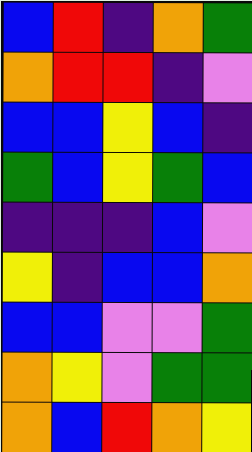[["blue", "red", "indigo", "orange", "green"], ["orange", "red", "red", "indigo", "violet"], ["blue", "blue", "yellow", "blue", "indigo"], ["green", "blue", "yellow", "green", "blue"], ["indigo", "indigo", "indigo", "blue", "violet"], ["yellow", "indigo", "blue", "blue", "orange"], ["blue", "blue", "violet", "violet", "green"], ["orange", "yellow", "violet", "green", "green"], ["orange", "blue", "red", "orange", "yellow"]]